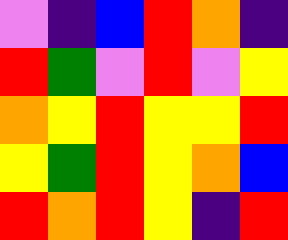[["violet", "indigo", "blue", "red", "orange", "indigo"], ["red", "green", "violet", "red", "violet", "yellow"], ["orange", "yellow", "red", "yellow", "yellow", "red"], ["yellow", "green", "red", "yellow", "orange", "blue"], ["red", "orange", "red", "yellow", "indigo", "red"]]